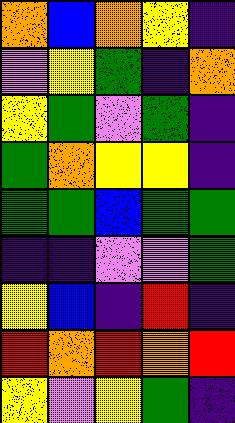[["orange", "blue", "orange", "yellow", "indigo"], ["violet", "yellow", "green", "indigo", "orange"], ["yellow", "green", "violet", "green", "indigo"], ["green", "orange", "yellow", "yellow", "indigo"], ["green", "green", "blue", "green", "green"], ["indigo", "indigo", "violet", "violet", "green"], ["yellow", "blue", "indigo", "red", "indigo"], ["red", "orange", "red", "orange", "red"], ["yellow", "violet", "yellow", "green", "indigo"]]